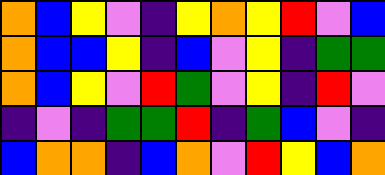[["orange", "blue", "yellow", "violet", "indigo", "yellow", "orange", "yellow", "red", "violet", "blue"], ["orange", "blue", "blue", "yellow", "indigo", "blue", "violet", "yellow", "indigo", "green", "green"], ["orange", "blue", "yellow", "violet", "red", "green", "violet", "yellow", "indigo", "red", "violet"], ["indigo", "violet", "indigo", "green", "green", "red", "indigo", "green", "blue", "violet", "indigo"], ["blue", "orange", "orange", "indigo", "blue", "orange", "violet", "red", "yellow", "blue", "orange"]]